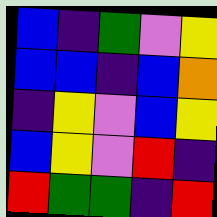[["blue", "indigo", "green", "violet", "yellow"], ["blue", "blue", "indigo", "blue", "orange"], ["indigo", "yellow", "violet", "blue", "yellow"], ["blue", "yellow", "violet", "red", "indigo"], ["red", "green", "green", "indigo", "red"]]